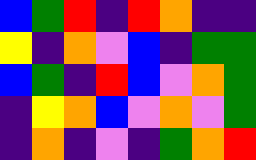[["blue", "green", "red", "indigo", "red", "orange", "indigo", "indigo"], ["yellow", "indigo", "orange", "violet", "blue", "indigo", "green", "green"], ["blue", "green", "indigo", "red", "blue", "violet", "orange", "green"], ["indigo", "yellow", "orange", "blue", "violet", "orange", "violet", "green"], ["indigo", "orange", "indigo", "violet", "indigo", "green", "orange", "red"]]